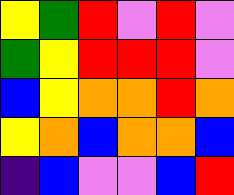[["yellow", "green", "red", "violet", "red", "violet"], ["green", "yellow", "red", "red", "red", "violet"], ["blue", "yellow", "orange", "orange", "red", "orange"], ["yellow", "orange", "blue", "orange", "orange", "blue"], ["indigo", "blue", "violet", "violet", "blue", "red"]]